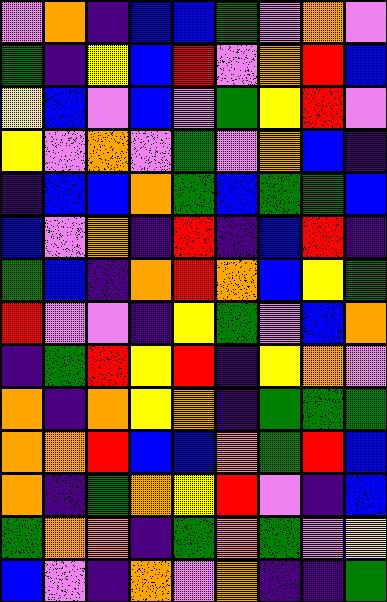[["violet", "orange", "indigo", "blue", "blue", "green", "violet", "orange", "violet"], ["green", "indigo", "yellow", "blue", "red", "violet", "orange", "red", "blue"], ["yellow", "blue", "violet", "blue", "violet", "green", "yellow", "red", "violet"], ["yellow", "violet", "orange", "violet", "green", "violet", "orange", "blue", "indigo"], ["indigo", "blue", "blue", "orange", "green", "blue", "green", "green", "blue"], ["blue", "violet", "orange", "indigo", "red", "indigo", "blue", "red", "indigo"], ["green", "blue", "indigo", "orange", "red", "orange", "blue", "yellow", "green"], ["red", "violet", "violet", "indigo", "yellow", "green", "violet", "blue", "orange"], ["indigo", "green", "red", "yellow", "red", "indigo", "yellow", "orange", "violet"], ["orange", "indigo", "orange", "yellow", "orange", "indigo", "green", "green", "green"], ["orange", "orange", "red", "blue", "blue", "orange", "green", "red", "blue"], ["orange", "indigo", "green", "orange", "yellow", "red", "violet", "indigo", "blue"], ["green", "orange", "orange", "indigo", "green", "orange", "green", "violet", "yellow"], ["blue", "violet", "indigo", "orange", "violet", "orange", "indigo", "indigo", "green"]]